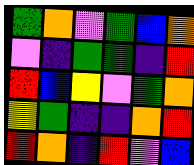[["green", "orange", "violet", "green", "blue", "orange"], ["violet", "indigo", "green", "green", "indigo", "red"], ["red", "blue", "yellow", "violet", "green", "orange"], ["yellow", "green", "indigo", "indigo", "orange", "red"], ["red", "orange", "indigo", "red", "violet", "blue"]]